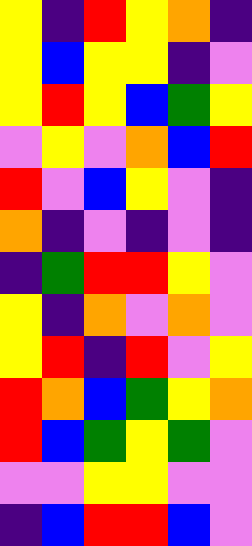[["yellow", "indigo", "red", "yellow", "orange", "indigo"], ["yellow", "blue", "yellow", "yellow", "indigo", "violet"], ["yellow", "red", "yellow", "blue", "green", "yellow"], ["violet", "yellow", "violet", "orange", "blue", "red"], ["red", "violet", "blue", "yellow", "violet", "indigo"], ["orange", "indigo", "violet", "indigo", "violet", "indigo"], ["indigo", "green", "red", "red", "yellow", "violet"], ["yellow", "indigo", "orange", "violet", "orange", "violet"], ["yellow", "red", "indigo", "red", "violet", "yellow"], ["red", "orange", "blue", "green", "yellow", "orange"], ["red", "blue", "green", "yellow", "green", "violet"], ["violet", "violet", "yellow", "yellow", "violet", "violet"], ["indigo", "blue", "red", "red", "blue", "violet"]]